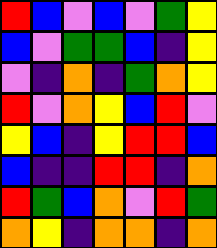[["red", "blue", "violet", "blue", "violet", "green", "yellow"], ["blue", "violet", "green", "green", "blue", "indigo", "yellow"], ["violet", "indigo", "orange", "indigo", "green", "orange", "yellow"], ["red", "violet", "orange", "yellow", "blue", "red", "violet"], ["yellow", "blue", "indigo", "yellow", "red", "red", "blue"], ["blue", "indigo", "indigo", "red", "red", "indigo", "orange"], ["red", "green", "blue", "orange", "violet", "red", "green"], ["orange", "yellow", "indigo", "orange", "orange", "indigo", "orange"]]